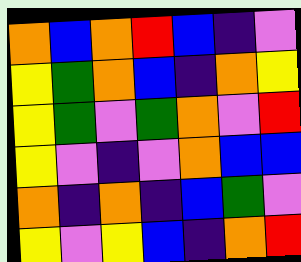[["orange", "blue", "orange", "red", "blue", "indigo", "violet"], ["yellow", "green", "orange", "blue", "indigo", "orange", "yellow"], ["yellow", "green", "violet", "green", "orange", "violet", "red"], ["yellow", "violet", "indigo", "violet", "orange", "blue", "blue"], ["orange", "indigo", "orange", "indigo", "blue", "green", "violet"], ["yellow", "violet", "yellow", "blue", "indigo", "orange", "red"]]